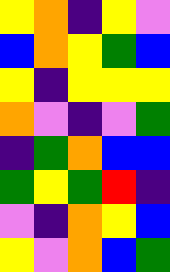[["yellow", "orange", "indigo", "yellow", "violet"], ["blue", "orange", "yellow", "green", "blue"], ["yellow", "indigo", "yellow", "yellow", "yellow"], ["orange", "violet", "indigo", "violet", "green"], ["indigo", "green", "orange", "blue", "blue"], ["green", "yellow", "green", "red", "indigo"], ["violet", "indigo", "orange", "yellow", "blue"], ["yellow", "violet", "orange", "blue", "green"]]